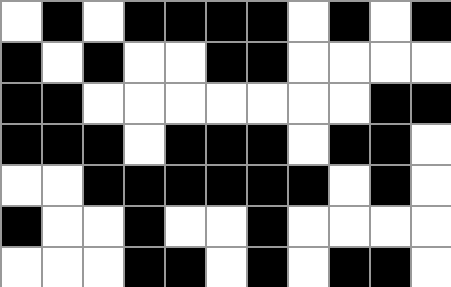[["white", "black", "white", "black", "black", "black", "black", "white", "black", "white", "black"], ["black", "white", "black", "white", "white", "black", "black", "white", "white", "white", "white"], ["black", "black", "white", "white", "white", "white", "white", "white", "white", "black", "black"], ["black", "black", "black", "white", "black", "black", "black", "white", "black", "black", "white"], ["white", "white", "black", "black", "black", "black", "black", "black", "white", "black", "white"], ["black", "white", "white", "black", "white", "white", "black", "white", "white", "white", "white"], ["white", "white", "white", "black", "black", "white", "black", "white", "black", "black", "white"]]